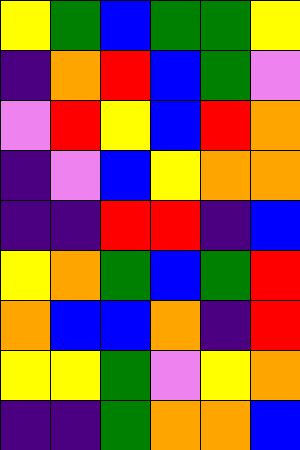[["yellow", "green", "blue", "green", "green", "yellow"], ["indigo", "orange", "red", "blue", "green", "violet"], ["violet", "red", "yellow", "blue", "red", "orange"], ["indigo", "violet", "blue", "yellow", "orange", "orange"], ["indigo", "indigo", "red", "red", "indigo", "blue"], ["yellow", "orange", "green", "blue", "green", "red"], ["orange", "blue", "blue", "orange", "indigo", "red"], ["yellow", "yellow", "green", "violet", "yellow", "orange"], ["indigo", "indigo", "green", "orange", "orange", "blue"]]